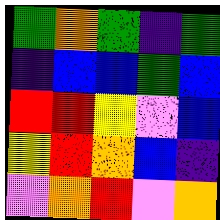[["green", "orange", "green", "indigo", "green"], ["indigo", "blue", "blue", "green", "blue"], ["red", "red", "yellow", "violet", "blue"], ["yellow", "red", "orange", "blue", "indigo"], ["violet", "orange", "red", "violet", "orange"]]